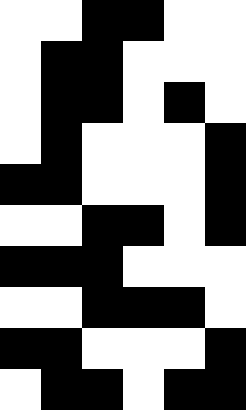[["white", "white", "black", "black", "white", "white"], ["white", "black", "black", "white", "white", "white"], ["white", "black", "black", "white", "black", "white"], ["white", "black", "white", "white", "white", "black"], ["black", "black", "white", "white", "white", "black"], ["white", "white", "black", "black", "white", "black"], ["black", "black", "black", "white", "white", "white"], ["white", "white", "black", "black", "black", "white"], ["black", "black", "white", "white", "white", "black"], ["white", "black", "black", "white", "black", "black"]]